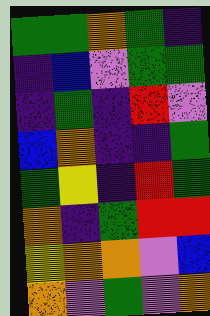[["green", "green", "orange", "green", "indigo"], ["indigo", "blue", "violet", "green", "green"], ["indigo", "green", "indigo", "red", "violet"], ["blue", "orange", "indigo", "indigo", "green"], ["green", "yellow", "indigo", "red", "green"], ["orange", "indigo", "green", "red", "red"], ["yellow", "orange", "orange", "violet", "blue"], ["orange", "violet", "green", "violet", "orange"]]